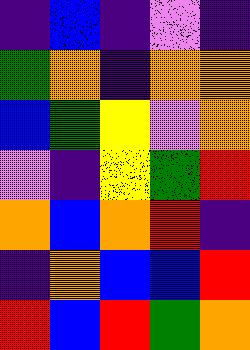[["indigo", "blue", "indigo", "violet", "indigo"], ["green", "orange", "indigo", "orange", "orange"], ["blue", "green", "yellow", "violet", "orange"], ["violet", "indigo", "yellow", "green", "red"], ["orange", "blue", "orange", "red", "indigo"], ["indigo", "orange", "blue", "blue", "red"], ["red", "blue", "red", "green", "orange"]]